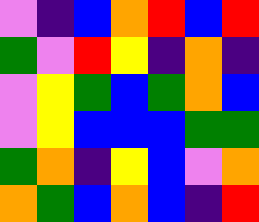[["violet", "indigo", "blue", "orange", "red", "blue", "red"], ["green", "violet", "red", "yellow", "indigo", "orange", "indigo"], ["violet", "yellow", "green", "blue", "green", "orange", "blue"], ["violet", "yellow", "blue", "blue", "blue", "green", "green"], ["green", "orange", "indigo", "yellow", "blue", "violet", "orange"], ["orange", "green", "blue", "orange", "blue", "indigo", "red"]]